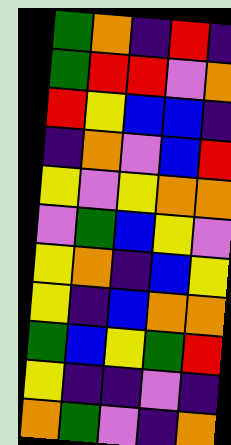[["green", "orange", "indigo", "red", "indigo"], ["green", "red", "red", "violet", "orange"], ["red", "yellow", "blue", "blue", "indigo"], ["indigo", "orange", "violet", "blue", "red"], ["yellow", "violet", "yellow", "orange", "orange"], ["violet", "green", "blue", "yellow", "violet"], ["yellow", "orange", "indigo", "blue", "yellow"], ["yellow", "indigo", "blue", "orange", "orange"], ["green", "blue", "yellow", "green", "red"], ["yellow", "indigo", "indigo", "violet", "indigo"], ["orange", "green", "violet", "indigo", "orange"]]